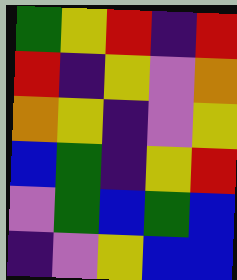[["green", "yellow", "red", "indigo", "red"], ["red", "indigo", "yellow", "violet", "orange"], ["orange", "yellow", "indigo", "violet", "yellow"], ["blue", "green", "indigo", "yellow", "red"], ["violet", "green", "blue", "green", "blue"], ["indigo", "violet", "yellow", "blue", "blue"]]